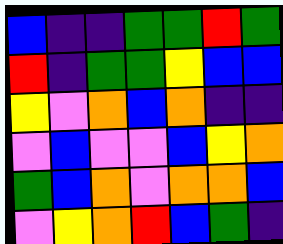[["blue", "indigo", "indigo", "green", "green", "red", "green"], ["red", "indigo", "green", "green", "yellow", "blue", "blue"], ["yellow", "violet", "orange", "blue", "orange", "indigo", "indigo"], ["violet", "blue", "violet", "violet", "blue", "yellow", "orange"], ["green", "blue", "orange", "violet", "orange", "orange", "blue"], ["violet", "yellow", "orange", "red", "blue", "green", "indigo"]]